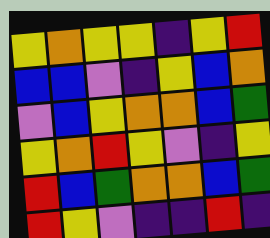[["yellow", "orange", "yellow", "yellow", "indigo", "yellow", "red"], ["blue", "blue", "violet", "indigo", "yellow", "blue", "orange"], ["violet", "blue", "yellow", "orange", "orange", "blue", "green"], ["yellow", "orange", "red", "yellow", "violet", "indigo", "yellow"], ["red", "blue", "green", "orange", "orange", "blue", "green"], ["red", "yellow", "violet", "indigo", "indigo", "red", "indigo"]]